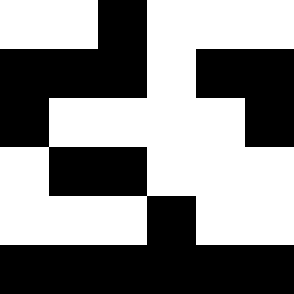[["white", "white", "black", "white", "white", "white"], ["black", "black", "black", "white", "black", "black"], ["black", "white", "white", "white", "white", "black"], ["white", "black", "black", "white", "white", "white"], ["white", "white", "white", "black", "white", "white"], ["black", "black", "black", "black", "black", "black"]]